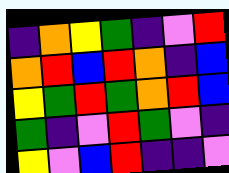[["indigo", "orange", "yellow", "green", "indigo", "violet", "red"], ["orange", "red", "blue", "red", "orange", "indigo", "blue"], ["yellow", "green", "red", "green", "orange", "red", "blue"], ["green", "indigo", "violet", "red", "green", "violet", "indigo"], ["yellow", "violet", "blue", "red", "indigo", "indigo", "violet"]]